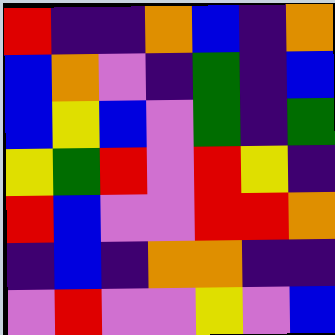[["red", "indigo", "indigo", "orange", "blue", "indigo", "orange"], ["blue", "orange", "violet", "indigo", "green", "indigo", "blue"], ["blue", "yellow", "blue", "violet", "green", "indigo", "green"], ["yellow", "green", "red", "violet", "red", "yellow", "indigo"], ["red", "blue", "violet", "violet", "red", "red", "orange"], ["indigo", "blue", "indigo", "orange", "orange", "indigo", "indigo"], ["violet", "red", "violet", "violet", "yellow", "violet", "blue"]]